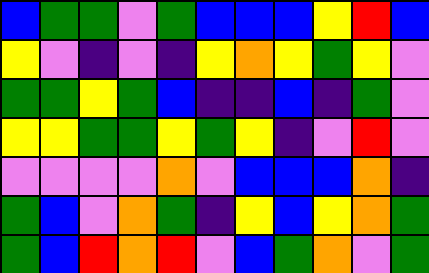[["blue", "green", "green", "violet", "green", "blue", "blue", "blue", "yellow", "red", "blue"], ["yellow", "violet", "indigo", "violet", "indigo", "yellow", "orange", "yellow", "green", "yellow", "violet"], ["green", "green", "yellow", "green", "blue", "indigo", "indigo", "blue", "indigo", "green", "violet"], ["yellow", "yellow", "green", "green", "yellow", "green", "yellow", "indigo", "violet", "red", "violet"], ["violet", "violet", "violet", "violet", "orange", "violet", "blue", "blue", "blue", "orange", "indigo"], ["green", "blue", "violet", "orange", "green", "indigo", "yellow", "blue", "yellow", "orange", "green"], ["green", "blue", "red", "orange", "red", "violet", "blue", "green", "orange", "violet", "green"]]